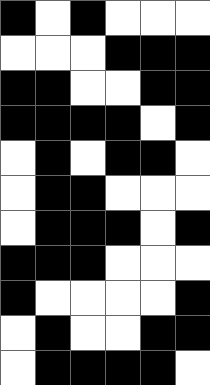[["black", "white", "black", "white", "white", "white"], ["white", "white", "white", "black", "black", "black"], ["black", "black", "white", "white", "black", "black"], ["black", "black", "black", "black", "white", "black"], ["white", "black", "white", "black", "black", "white"], ["white", "black", "black", "white", "white", "white"], ["white", "black", "black", "black", "white", "black"], ["black", "black", "black", "white", "white", "white"], ["black", "white", "white", "white", "white", "black"], ["white", "black", "white", "white", "black", "black"], ["white", "black", "black", "black", "black", "white"]]